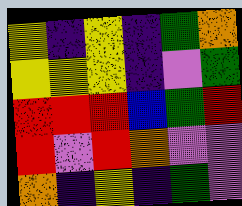[["yellow", "indigo", "yellow", "indigo", "green", "orange"], ["yellow", "yellow", "yellow", "indigo", "violet", "green"], ["red", "red", "red", "blue", "green", "red"], ["red", "violet", "red", "orange", "violet", "violet"], ["orange", "indigo", "yellow", "indigo", "green", "violet"]]